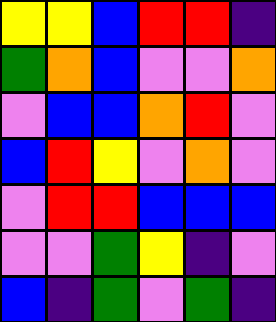[["yellow", "yellow", "blue", "red", "red", "indigo"], ["green", "orange", "blue", "violet", "violet", "orange"], ["violet", "blue", "blue", "orange", "red", "violet"], ["blue", "red", "yellow", "violet", "orange", "violet"], ["violet", "red", "red", "blue", "blue", "blue"], ["violet", "violet", "green", "yellow", "indigo", "violet"], ["blue", "indigo", "green", "violet", "green", "indigo"]]